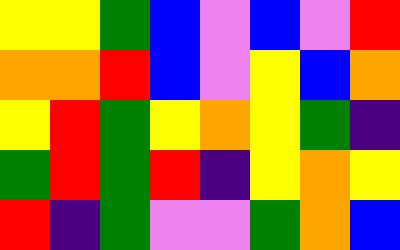[["yellow", "yellow", "green", "blue", "violet", "blue", "violet", "red"], ["orange", "orange", "red", "blue", "violet", "yellow", "blue", "orange"], ["yellow", "red", "green", "yellow", "orange", "yellow", "green", "indigo"], ["green", "red", "green", "red", "indigo", "yellow", "orange", "yellow"], ["red", "indigo", "green", "violet", "violet", "green", "orange", "blue"]]